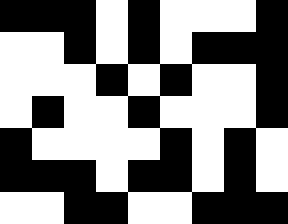[["black", "black", "black", "white", "black", "white", "white", "white", "black"], ["white", "white", "black", "white", "black", "white", "black", "black", "black"], ["white", "white", "white", "black", "white", "black", "white", "white", "black"], ["white", "black", "white", "white", "black", "white", "white", "white", "black"], ["black", "white", "white", "white", "white", "black", "white", "black", "white"], ["black", "black", "black", "white", "black", "black", "white", "black", "white"], ["white", "white", "black", "black", "white", "white", "black", "black", "black"]]